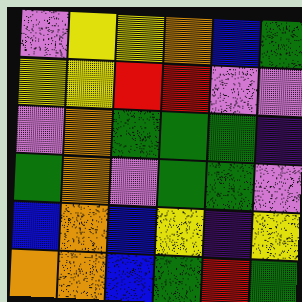[["violet", "yellow", "yellow", "orange", "blue", "green"], ["yellow", "yellow", "red", "red", "violet", "violet"], ["violet", "orange", "green", "green", "green", "indigo"], ["green", "orange", "violet", "green", "green", "violet"], ["blue", "orange", "blue", "yellow", "indigo", "yellow"], ["orange", "orange", "blue", "green", "red", "green"]]